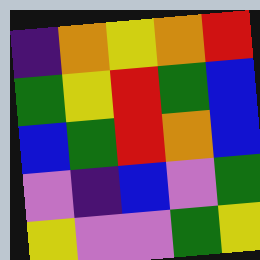[["indigo", "orange", "yellow", "orange", "red"], ["green", "yellow", "red", "green", "blue"], ["blue", "green", "red", "orange", "blue"], ["violet", "indigo", "blue", "violet", "green"], ["yellow", "violet", "violet", "green", "yellow"]]